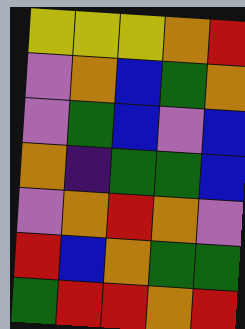[["yellow", "yellow", "yellow", "orange", "red"], ["violet", "orange", "blue", "green", "orange"], ["violet", "green", "blue", "violet", "blue"], ["orange", "indigo", "green", "green", "blue"], ["violet", "orange", "red", "orange", "violet"], ["red", "blue", "orange", "green", "green"], ["green", "red", "red", "orange", "red"]]